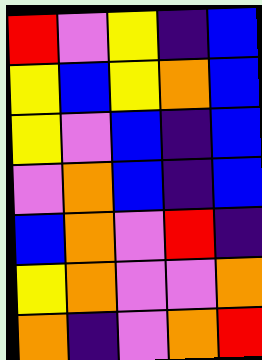[["red", "violet", "yellow", "indigo", "blue"], ["yellow", "blue", "yellow", "orange", "blue"], ["yellow", "violet", "blue", "indigo", "blue"], ["violet", "orange", "blue", "indigo", "blue"], ["blue", "orange", "violet", "red", "indigo"], ["yellow", "orange", "violet", "violet", "orange"], ["orange", "indigo", "violet", "orange", "red"]]